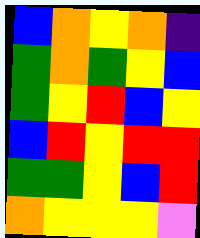[["blue", "orange", "yellow", "orange", "indigo"], ["green", "orange", "green", "yellow", "blue"], ["green", "yellow", "red", "blue", "yellow"], ["blue", "red", "yellow", "red", "red"], ["green", "green", "yellow", "blue", "red"], ["orange", "yellow", "yellow", "yellow", "violet"]]